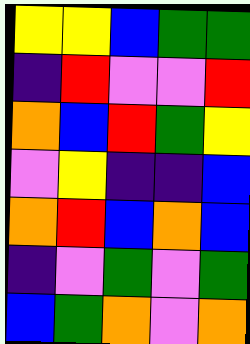[["yellow", "yellow", "blue", "green", "green"], ["indigo", "red", "violet", "violet", "red"], ["orange", "blue", "red", "green", "yellow"], ["violet", "yellow", "indigo", "indigo", "blue"], ["orange", "red", "blue", "orange", "blue"], ["indigo", "violet", "green", "violet", "green"], ["blue", "green", "orange", "violet", "orange"]]